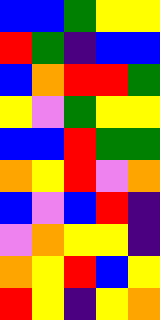[["blue", "blue", "green", "yellow", "yellow"], ["red", "green", "indigo", "blue", "blue"], ["blue", "orange", "red", "red", "green"], ["yellow", "violet", "green", "yellow", "yellow"], ["blue", "blue", "red", "green", "green"], ["orange", "yellow", "red", "violet", "orange"], ["blue", "violet", "blue", "red", "indigo"], ["violet", "orange", "yellow", "yellow", "indigo"], ["orange", "yellow", "red", "blue", "yellow"], ["red", "yellow", "indigo", "yellow", "orange"]]